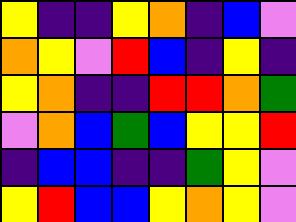[["yellow", "indigo", "indigo", "yellow", "orange", "indigo", "blue", "violet"], ["orange", "yellow", "violet", "red", "blue", "indigo", "yellow", "indigo"], ["yellow", "orange", "indigo", "indigo", "red", "red", "orange", "green"], ["violet", "orange", "blue", "green", "blue", "yellow", "yellow", "red"], ["indigo", "blue", "blue", "indigo", "indigo", "green", "yellow", "violet"], ["yellow", "red", "blue", "blue", "yellow", "orange", "yellow", "violet"]]